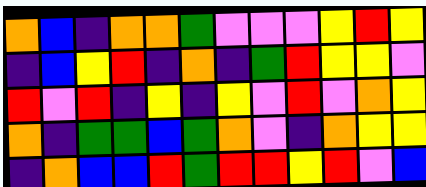[["orange", "blue", "indigo", "orange", "orange", "green", "violet", "violet", "violet", "yellow", "red", "yellow"], ["indigo", "blue", "yellow", "red", "indigo", "orange", "indigo", "green", "red", "yellow", "yellow", "violet"], ["red", "violet", "red", "indigo", "yellow", "indigo", "yellow", "violet", "red", "violet", "orange", "yellow"], ["orange", "indigo", "green", "green", "blue", "green", "orange", "violet", "indigo", "orange", "yellow", "yellow"], ["indigo", "orange", "blue", "blue", "red", "green", "red", "red", "yellow", "red", "violet", "blue"]]